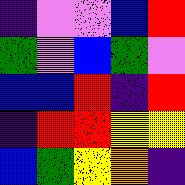[["indigo", "violet", "violet", "blue", "red"], ["green", "violet", "blue", "green", "violet"], ["blue", "blue", "red", "indigo", "red"], ["indigo", "red", "red", "yellow", "yellow"], ["blue", "green", "yellow", "orange", "indigo"]]